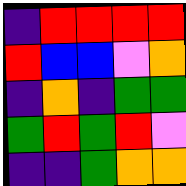[["indigo", "red", "red", "red", "red"], ["red", "blue", "blue", "violet", "orange"], ["indigo", "orange", "indigo", "green", "green"], ["green", "red", "green", "red", "violet"], ["indigo", "indigo", "green", "orange", "orange"]]